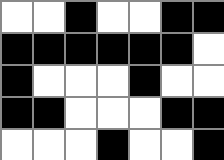[["white", "white", "black", "white", "white", "black", "black"], ["black", "black", "black", "black", "black", "black", "white"], ["black", "white", "white", "white", "black", "white", "white"], ["black", "black", "white", "white", "white", "black", "black"], ["white", "white", "white", "black", "white", "white", "black"]]